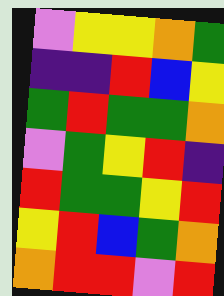[["violet", "yellow", "yellow", "orange", "green"], ["indigo", "indigo", "red", "blue", "yellow"], ["green", "red", "green", "green", "orange"], ["violet", "green", "yellow", "red", "indigo"], ["red", "green", "green", "yellow", "red"], ["yellow", "red", "blue", "green", "orange"], ["orange", "red", "red", "violet", "red"]]